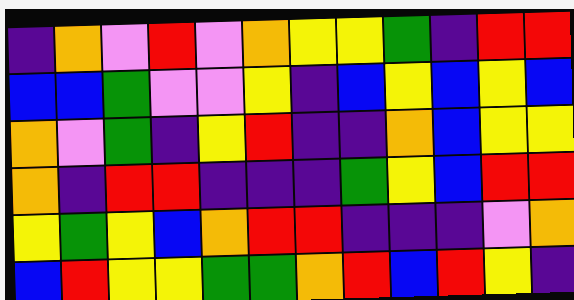[["indigo", "orange", "violet", "red", "violet", "orange", "yellow", "yellow", "green", "indigo", "red", "red"], ["blue", "blue", "green", "violet", "violet", "yellow", "indigo", "blue", "yellow", "blue", "yellow", "blue"], ["orange", "violet", "green", "indigo", "yellow", "red", "indigo", "indigo", "orange", "blue", "yellow", "yellow"], ["orange", "indigo", "red", "red", "indigo", "indigo", "indigo", "green", "yellow", "blue", "red", "red"], ["yellow", "green", "yellow", "blue", "orange", "red", "red", "indigo", "indigo", "indigo", "violet", "orange"], ["blue", "red", "yellow", "yellow", "green", "green", "orange", "red", "blue", "red", "yellow", "indigo"]]